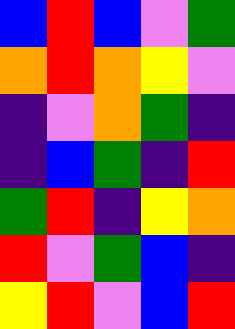[["blue", "red", "blue", "violet", "green"], ["orange", "red", "orange", "yellow", "violet"], ["indigo", "violet", "orange", "green", "indigo"], ["indigo", "blue", "green", "indigo", "red"], ["green", "red", "indigo", "yellow", "orange"], ["red", "violet", "green", "blue", "indigo"], ["yellow", "red", "violet", "blue", "red"]]